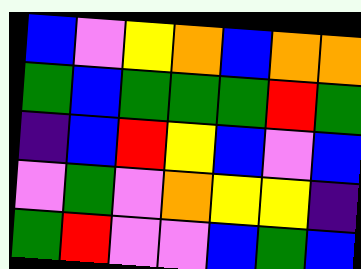[["blue", "violet", "yellow", "orange", "blue", "orange", "orange"], ["green", "blue", "green", "green", "green", "red", "green"], ["indigo", "blue", "red", "yellow", "blue", "violet", "blue"], ["violet", "green", "violet", "orange", "yellow", "yellow", "indigo"], ["green", "red", "violet", "violet", "blue", "green", "blue"]]